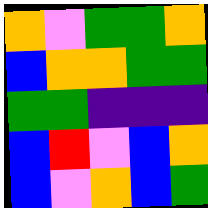[["orange", "violet", "green", "green", "orange"], ["blue", "orange", "orange", "green", "green"], ["green", "green", "indigo", "indigo", "indigo"], ["blue", "red", "violet", "blue", "orange"], ["blue", "violet", "orange", "blue", "green"]]